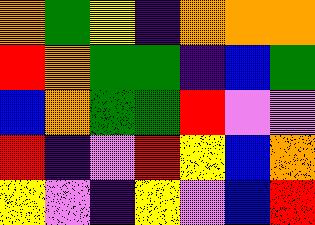[["orange", "green", "yellow", "indigo", "orange", "orange", "orange"], ["red", "orange", "green", "green", "indigo", "blue", "green"], ["blue", "orange", "green", "green", "red", "violet", "violet"], ["red", "indigo", "violet", "red", "yellow", "blue", "orange"], ["yellow", "violet", "indigo", "yellow", "violet", "blue", "red"]]